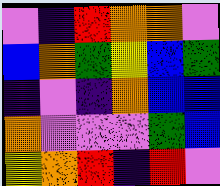[["violet", "indigo", "red", "orange", "orange", "violet"], ["blue", "orange", "green", "yellow", "blue", "green"], ["indigo", "violet", "indigo", "orange", "blue", "blue"], ["orange", "violet", "violet", "violet", "green", "blue"], ["yellow", "orange", "red", "indigo", "red", "violet"]]